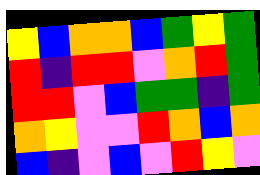[["yellow", "blue", "orange", "orange", "blue", "green", "yellow", "green"], ["red", "indigo", "red", "red", "violet", "orange", "red", "green"], ["red", "red", "violet", "blue", "green", "green", "indigo", "green"], ["orange", "yellow", "violet", "violet", "red", "orange", "blue", "orange"], ["blue", "indigo", "violet", "blue", "violet", "red", "yellow", "violet"]]